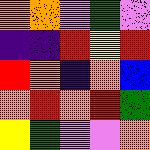[["orange", "orange", "violet", "green", "violet"], ["indigo", "indigo", "red", "yellow", "red"], ["red", "orange", "indigo", "orange", "blue"], ["orange", "red", "orange", "red", "green"], ["yellow", "green", "violet", "violet", "orange"]]